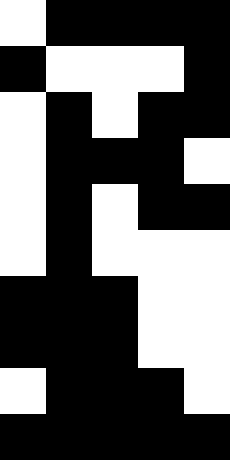[["white", "black", "black", "black", "black"], ["black", "white", "white", "white", "black"], ["white", "black", "white", "black", "black"], ["white", "black", "black", "black", "white"], ["white", "black", "white", "black", "black"], ["white", "black", "white", "white", "white"], ["black", "black", "black", "white", "white"], ["black", "black", "black", "white", "white"], ["white", "black", "black", "black", "white"], ["black", "black", "black", "black", "black"]]